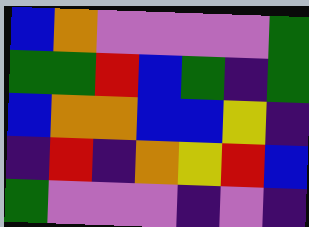[["blue", "orange", "violet", "violet", "violet", "violet", "green"], ["green", "green", "red", "blue", "green", "indigo", "green"], ["blue", "orange", "orange", "blue", "blue", "yellow", "indigo"], ["indigo", "red", "indigo", "orange", "yellow", "red", "blue"], ["green", "violet", "violet", "violet", "indigo", "violet", "indigo"]]